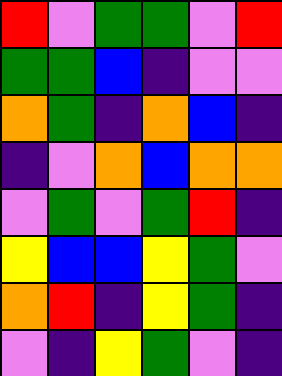[["red", "violet", "green", "green", "violet", "red"], ["green", "green", "blue", "indigo", "violet", "violet"], ["orange", "green", "indigo", "orange", "blue", "indigo"], ["indigo", "violet", "orange", "blue", "orange", "orange"], ["violet", "green", "violet", "green", "red", "indigo"], ["yellow", "blue", "blue", "yellow", "green", "violet"], ["orange", "red", "indigo", "yellow", "green", "indigo"], ["violet", "indigo", "yellow", "green", "violet", "indigo"]]